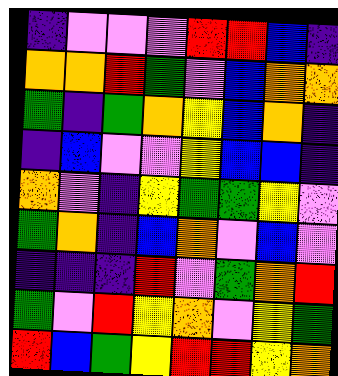[["indigo", "violet", "violet", "violet", "red", "red", "blue", "indigo"], ["orange", "orange", "red", "green", "violet", "blue", "orange", "orange"], ["green", "indigo", "green", "orange", "yellow", "blue", "orange", "indigo"], ["indigo", "blue", "violet", "violet", "yellow", "blue", "blue", "indigo"], ["orange", "violet", "indigo", "yellow", "green", "green", "yellow", "violet"], ["green", "orange", "indigo", "blue", "orange", "violet", "blue", "violet"], ["indigo", "indigo", "indigo", "red", "violet", "green", "orange", "red"], ["green", "violet", "red", "yellow", "orange", "violet", "yellow", "green"], ["red", "blue", "green", "yellow", "red", "red", "yellow", "orange"]]